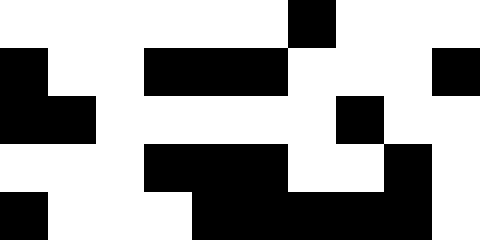[["white", "white", "white", "white", "white", "white", "black", "white", "white", "white"], ["black", "white", "white", "black", "black", "black", "white", "white", "white", "black"], ["black", "black", "white", "white", "white", "white", "white", "black", "white", "white"], ["white", "white", "white", "black", "black", "black", "white", "white", "black", "white"], ["black", "white", "white", "white", "black", "black", "black", "black", "black", "white"]]